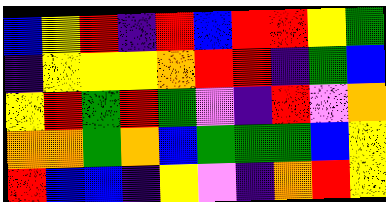[["blue", "yellow", "red", "indigo", "red", "blue", "red", "red", "yellow", "green"], ["indigo", "yellow", "yellow", "yellow", "orange", "red", "red", "indigo", "green", "blue"], ["yellow", "red", "green", "red", "green", "violet", "indigo", "red", "violet", "orange"], ["orange", "orange", "green", "orange", "blue", "green", "green", "green", "blue", "yellow"], ["red", "blue", "blue", "indigo", "yellow", "violet", "indigo", "orange", "red", "yellow"]]